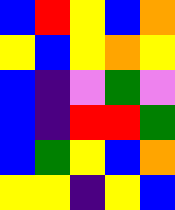[["blue", "red", "yellow", "blue", "orange"], ["yellow", "blue", "yellow", "orange", "yellow"], ["blue", "indigo", "violet", "green", "violet"], ["blue", "indigo", "red", "red", "green"], ["blue", "green", "yellow", "blue", "orange"], ["yellow", "yellow", "indigo", "yellow", "blue"]]